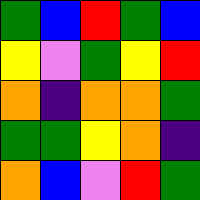[["green", "blue", "red", "green", "blue"], ["yellow", "violet", "green", "yellow", "red"], ["orange", "indigo", "orange", "orange", "green"], ["green", "green", "yellow", "orange", "indigo"], ["orange", "blue", "violet", "red", "green"]]